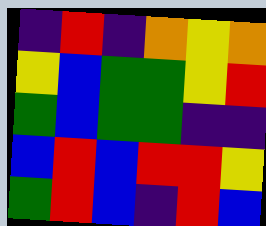[["indigo", "red", "indigo", "orange", "yellow", "orange"], ["yellow", "blue", "green", "green", "yellow", "red"], ["green", "blue", "green", "green", "indigo", "indigo"], ["blue", "red", "blue", "red", "red", "yellow"], ["green", "red", "blue", "indigo", "red", "blue"]]